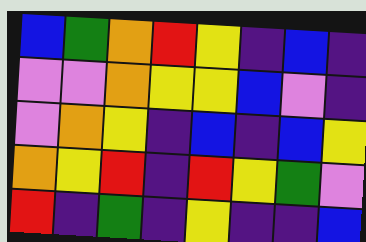[["blue", "green", "orange", "red", "yellow", "indigo", "blue", "indigo"], ["violet", "violet", "orange", "yellow", "yellow", "blue", "violet", "indigo"], ["violet", "orange", "yellow", "indigo", "blue", "indigo", "blue", "yellow"], ["orange", "yellow", "red", "indigo", "red", "yellow", "green", "violet"], ["red", "indigo", "green", "indigo", "yellow", "indigo", "indigo", "blue"]]